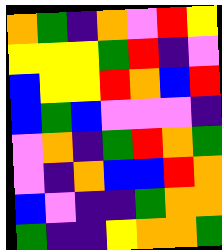[["orange", "green", "indigo", "orange", "violet", "red", "yellow"], ["yellow", "yellow", "yellow", "green", "red", "indigo", "violet"], ["blue", "yellow", "yellow", "red", "orange", "blue", "red"], ["blue", "green", "blue", "violet", "violet", "violet", "indigo"], ["violet", "orange", "indigo", "green", "red", "orange", "green"], ["violet", "indigo", "orange", "blue", "blue", "red", "orange"], ["blue", "violet", "indigo", "indigo", "green", "orange", "orange"], ["green", "indigo", "indigo", "yellow", "orange", "orange", "green"]]